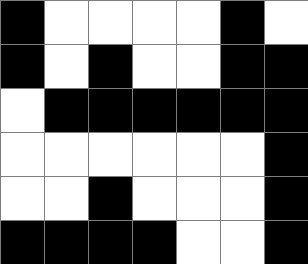[["black", "white", "white", "white", "white", "black", "white"], ["black", "white", "black", "white", "white", "black", "black"], ["white", "black", "black", "black", "black", "black", "black"], ["white", "white", "white", "white", "white", "white", "black"], ["white", "white", "black", "white", "white", "white", "black"], ["black", "black", "black", "black", "white", "white", "black"]]